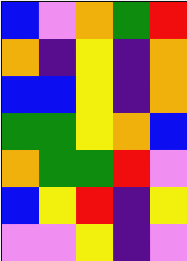[["blue", "violet", "orange", "green", "red"], ["orange", "indigo", "yellow", "indigo", "orange"], ["blue", "blue", "yellow", "indigo", "orange"], ["green", "green", "yellow", "orange", "blue"], ["orange", "green", "green", "red", "violet"], ["blue", "yellow", "red", "indigo", "yellow"], ["violet", "violet", "yellow", "indigo", "violet"]]